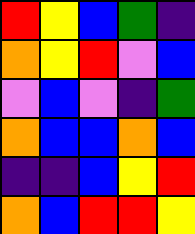[["red", "yellow", "blue", "green", "indigo"], ["orange", "yellow", "red", "violet", "blue"], ["violet", "blue", "violet", "indigo", "green"], ["orange", "blue", "blue", "orange", "blue"], ["indigo", "indigo", "blue", "yellow", "red"], ["orange", "blue", "red", "red", "yellow"]]